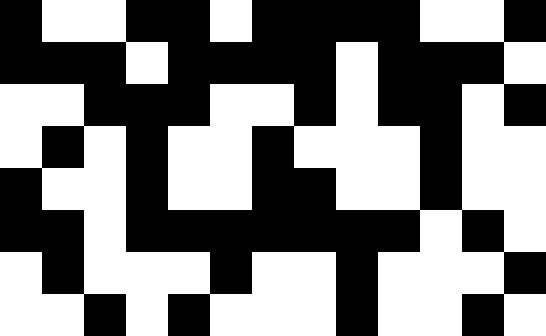[["black", "white", "white", "black", "black", "white", "black", "black", "black", "black", "white", "white", "black"], ["black", "black", "black", "white", "black", "black", "black", "black", "white", "black", "black", "black", "white"], ["white", "white", "black", "black", "black", "white", "white", "black", "white", "black", "black", "white", "black"], ["white", "black", "white", "black", "white", "white", "black", "white", "white", "white", "black", "white", "white"], ["black", "white", "white", "black", "white", "white", "black", "black", "white", "white", "black", "white", "white"], ["black", "black", "white", "black", "black", "black", "black", "black", "black", "black", "white", "black", "white"], ["white", "black", "white", "white", "white", "black", "white", "white", "black", "white", "white", "white", "black"], ["white", "white", "black", "white", "black", "white", "white", "white", "black", "white", "white", "black", "white"]]